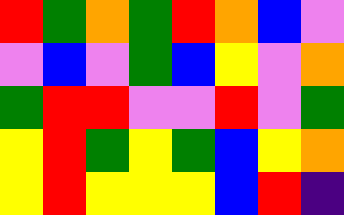[["red", "green", "orange", "green", "red", "orange", "blue", "violet"], ["violet", "blue", "violet", "green", "blue", "yellow", "violet", "orange"], ["green", "red", "red", "violet", "violet", "red", "violet", "green"], ["yellow", "red", "green", "yellow", "green", "blue", "yellow", "orange"], ["yellow", "red", "yellow", "yellow", "yellow", "blue", "red", "indigo"]]